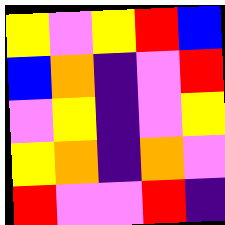[["yellow", "violet", "yellow", "red", "blue"], ["blue", "orange", "indigo", "violet", "red"], ["violet", "yellow", "indigo", "violet", "yellow"], ["yellow", "orange", "indigo", "orange", "violet"], ["red", "violet", "violet", "red", "indigo"]]